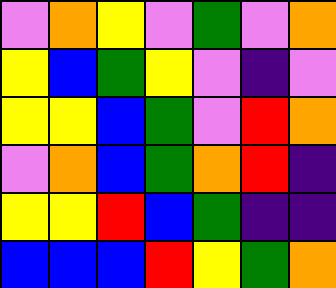[["violet", "orange", "yellow", "violet", "green", "violet", "orange"], ["yellow", "blue", "green", "yellow", "violet", "indigo", "violet"], ["yellow", "yellow", "blue", "green", "violet", "red", "orange"], ["violet", "orange", "blue", "green", "orange", "red", "indigo"], ["yellow", "yellow", "red", "blue", "green", "indigo", "indigo"], ["blue", "blue", "blue", "red", "yellow", "green", "orange"]]